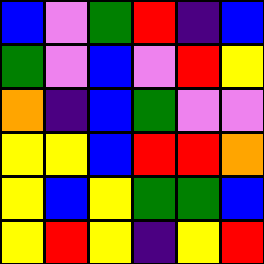[["blue", "violet", "green", "red", "indigo", "blue"], ["green", "violet", "blue", "violet", "red", "yellow"], ["orange", "indigo", "blue", "green", "violet", "violet"], ["yellow", "yellow", "blue", "red", "red", "orange"], ["yellow", "blue", "yellow", "green", "green", "blue"], ["yellow", "red", "yellow", "indigo", "yellow", "red"]]